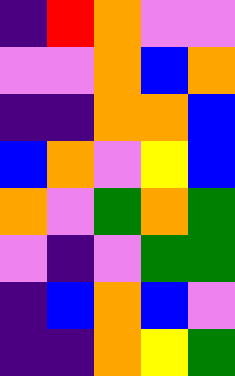[["indigo", "red", "orange", "violet", "violet"], ["violet", "violet", "orange", "blue", "orange"], ["indigo", "indigo", "orange", "orange", "blue"], ["blue", "orange", "violet", "yellow", "blue"], ["orange", "violet", "green", "orange", "green"], ["violet", "indigo", "violet", "green", "green"], ["indigo", "blue", "orange", "blue", "violet"], ["indigo", "indigo", "orange", "yellow", "green"]]